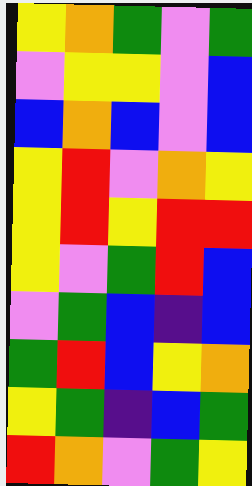[["yellow", "orange", "green", "violet", "green"], ["violet", "yellow", "yellow", "violet", "blue"], ["blue", "orange", "blue", "violet", "blue"], ["yellow", "red", "violet", "orange", "yellow"], ["yellow", "red", "yellow", "red", "red"], ["yellow", "violet", "green", "red", "blue"], ["violet", "green", "blue", "indigo", "blue"], ["green", "red", "blue", "yellow", "orange"], ["yellow", "green", "indigo", "blue", "green"], ["red", "orange", "violet", "green", "yellow"]]